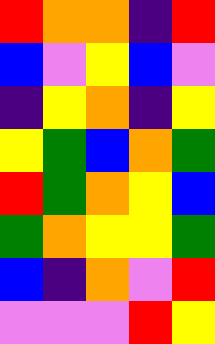[["red", "orange", "orange", "indigo", "red"], ["blue", "violet", "yellow", "blue", "violet"], ["indigo", "yellow", "orange", "indigo", "yellow"], ["yellow", "green", "blue", "orange", "green"], ["red", "green", "orange", "yellow", "blue"], ["green", "orange", "yellow", "yellow", "green"], ["blue", "indigo", "orange", "violet", "red"], ["violet", "violet", "violet", "red", "yellow"]]